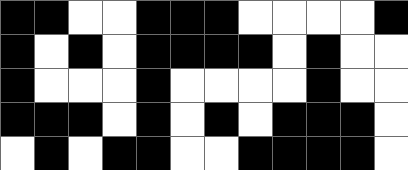[["black", "black", "white", "white", "black", "black", "black", "white", "white", "white", "white", "black"], ["black", "white", "black", "white", "black", "black", "black", "black", "white", "black", "white", "white"], ["black", "white", "white", "white", "black", "white", "white", "white", "white", "black", "white", "white"], ["black", "black", "black", "white", "black", "white", "black", "white", "black", "black", "black", "white"], ["white", "black", "white", "black", "black", "white", "white", "black", "black", "black", "black", "white"]]